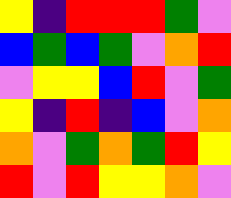[["yellow", "indigo", "red", "red", "red", "green", "violet"], ["blue", "green", "blue", "green", "violet", "orange", "red"], ["violet", "yellow", "yellow", "blue", "red", "violet", "green"], ["yellow", "indigo", "red", "indigo", "blue", "violet", "orange"], ["orange", "violet", "green", "orange", "green", "red", "yellow"], ["red", "violet", "red", "yellow", "yellow", "orange", "violet"]]